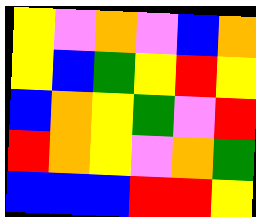[["yellow", "violet", "orange", "violet", "blue", "orange"], ["yellow", "blue", "green", "yellow", "red", "yellow"], ["blue", "orange", "yellow", "green", "violet", "red"], ["red", "orange", "yellow", "violet", "orange", "green"], ["blue", "blue", "blue", "red", "red", "yellow"]]